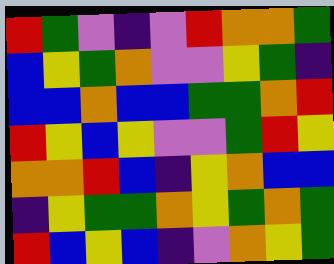[["red", "green", "violet", "indigo", "violet", "red", "orange", "orange", "green"], ["blue", "yellow", "green", "orange", "violet", "violet", "yellow", "green", "indigo"], ["blue", "blue", "orange", "blue", "blue", "green", "green", "orange", "red"], ["red", "yellow", "blue", "yellow", "violet", "violet", "green", "red", "yellow"], ["orange", "orange", "red", "blue", "indigo", "yellow", "orange", "blue", "blue"], ["indigo", "yellow", "green", "green", "orange", "yellow", "green", "orange", "green"], ["red", "blue", "yellow", "blue", "indigo", "violet", "orange", "yellow", "green"]]